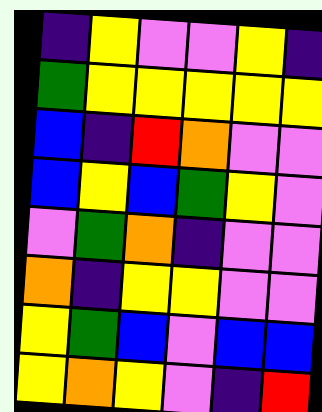[["indigo", "yellow", "violet", "violet", "yellow", "indigo"], ["green", "yellow", "yellow", "yellow", "yellow", "yellow"], ["blue", "indigo", "red", "orange", "violet", "violet"], ["blue", "yellow", "blue", "green", "yellow", "violet"], ["violet", "green", "orange", "indigo", "violet", "violet"], ["orange", "indigo", "yellow", "yellow", "violet", "violet"], ["yellow", "green", "blue", "violet", "blue", "blue"], ["yellow", "orange", "yellow", "violet", "indigo", "red"]]